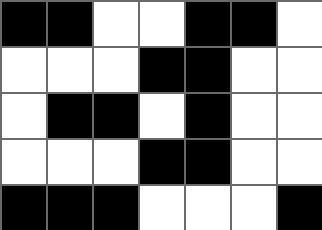[["black", "black", "white", "white", "black", "black", "white"], ["white", "white", "white", "black", "black", "white", "white"], ["white", "black", "black", "white", "black", "white", "white"], ["white", "white", "white", "black", "black", "white", "white"], ["black", "black", "black", "white", "white", "white", "black"]]